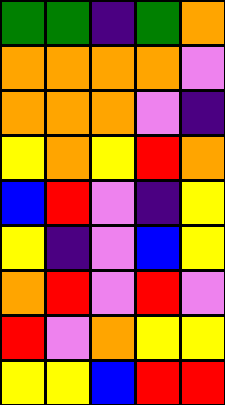[["green", "green", "indigo", "green", "orange"], ["orange", "orange", "orange", "orange", "violet"], ["orange", "orange", "orange", "violet", "indigo"], ["yellow", "orange", "yellow", "red", "orange"], ["blue", "red", "violet", "indigo", "yellow"], ["yellow", "indigo", "violet", "blue", "yellow"], ["orange", "red", "violet", "red", "violet"], ["red", "violet", "orange", "yellow", "yellow"], ["yellow", "yellow", "blue", "red", "red"]]